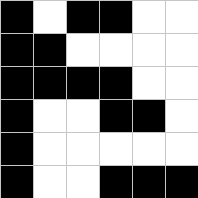[["black", "white", "black", "black", "white", "white"], ["black", "black", "white", "white", "white", "white"], ["black", "black", "black", "black", "white", "white"], ["black", "white", "white", "black", "black", "white"], ["black", "white", "white", "white", "white", "white"], ["black", "white", "white", "black", "black", "black"]]